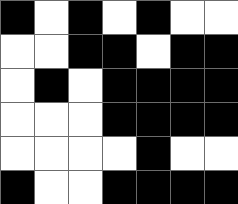[["black", "white", "black", "white", "black", "white", "white"], ["white", "white", "black", "black", "white", "black", "black"], ["white", "black", "white", "black", "black", "black", "black"], ["white", "white", "white", "black", "black", "black", "black"], ["white", "white", "white", "white", "black", "white", "white"], ["black", "white", "white", "black", "black", "black", "black"]]